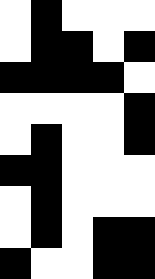[["white", "black", "white", "white", "white"], ["white", "black", "black", "white", "black"], ["black", "black", "black", "black", "white"], ["white", "white", "white", "white", "black"], ["white", "black", "white", "white", "black"], ["black", "black", "white", "white", "white"], ["white", "black", "white", "white", "white"], ["white", "black", "white", "black", "black"], ["black", "white", "white", "black", "black"]]